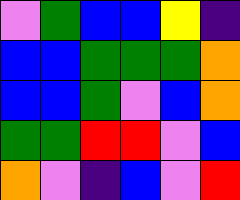[["violet", "green", "blue", "blue", "yellow", "indigo"], ["blue", "blue", "green", "green", "green", "orange"], ["blue", "blue", "green", "violet", "blue", "orange"], ["green", "green", "red", "red", "violet", "blue"], ["orange", "violet", "indigo", "blue", "violet", "red"]]